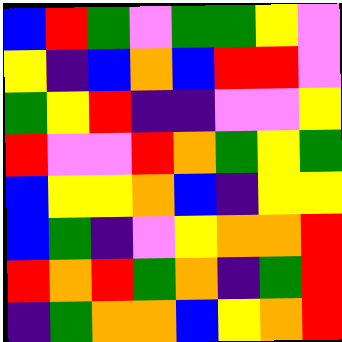[["blue", "red", "green", "violet", "green", "green", "yellow", "violet"], ["yellow", "indigo", "blue", "orange", "blue", "red", "red", "violet"], ["green", "yellow", "red", "indigo", "indigo", "violet", "violet", "yellow"], ["red", "violet", "violet", "red", "orange", "green", "yellow", "green"], ["blue", "yellow", "yellow", "orange", "blue", "indigo", "yellow", "yellow"], ["blue", "green", "indigo", "violet", "yellow", "orange", "orange", "red"], ["red", "orange", "red", "green", "orange", "indigo", "green", "red"], ["indigo", "green", "orange", "orange", "blue", "yellow", "orange", "red"]]